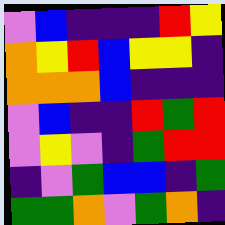[["violet", "blue", "indigo", "indigo", "indigo", "red", "yellow"], ["orange", "yellow", "red", "blue", "yellow", "yellow", "indigo"], ["orange", "orange", "orange", "blue", "indigo", "indigo", "indigo"], ["violet", "blue", "indigo", "indigo", "red", "green", "red"], ["violet", "yellow", "violet", "indigo", "green", "red", "red"], ["indigo", "violet", "green", "blue", "blue", "indigo", "green"], ["green", "green", "orange", "violet", "green", "orange", "indigo"]]